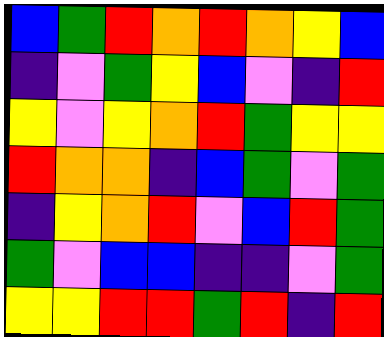[["blue", "green", "red", "orange", "red", "orange", "yellow", "blue"], ["indigo", "violet", "green", "yellow", "blue", "violet", "indigo", "red"], ["yellow", "violet", "yellow", "orange", "red", "green", "yellow", "yellow"], ["red", "orange", "orange", "indigo", "blue", "green", "violet", "green"], ["indigo", "yellow", "orange", "red", "violet", "blue", "red", "green"], ["green", "violet", "blue", "blue", "indigo", "indigo", "violet", "green"], ["yellow", "yellow", "red", "red", "green", "red", "indigo", "red"]]